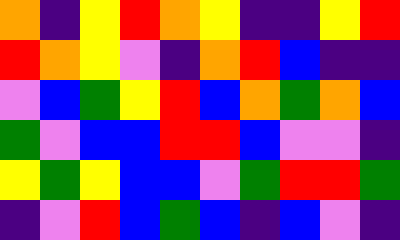[["orange", "indigo", "yellow", "red", "orange", "yellow", "indigo", "indigo", "yellow", "red"], ["red", "orange", "yellow", "violet", "indigo", "orange", "red", "blue", "indigo", "indigo"], ["violet", "blue", "green", "yellow", "red", "blue", "orange", "green", "orange", "blue"], ["green", "violet", "blue", "blue", "red", "red", "blue", "violet", "violet", "indigo"], ["yellow", "green", "yellow", "blue", "blue", "violet", "green", "red", "red", "green"], ["indigo", "violet", "red", "blue", "green", "blue", "indigo", "blue", "violet", "indigo"]]